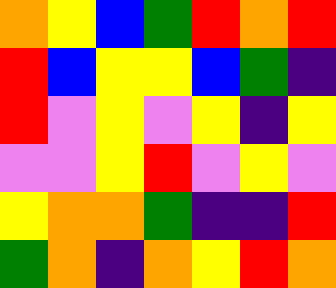[["orange", "yellow", "blue", "green", "red", "orange", "red"], ["red", "blue", "yellow", "yellow", "blue", "green", "indigo"], ["red", "violet", "yellow", "violet", "yellow", "indigo", "yellow"], ["violet", "violet", "yellow", "red", "violet", "yellow", "violet"], ["yellow", "orange", "orange", "green", "indigo", "indigo", "red"], ["green", "orange", "indigo", "orange", "yellow", "red", "orange"]]